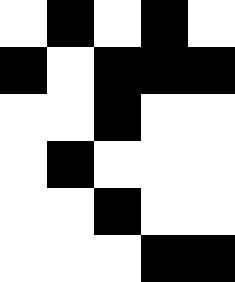[["white", "black", "white", "black", "white"], ["black", "white", "black", "black", "black"], ["white", "white", "black", "white", "white"], ["white", "black", "white", "white", "white"], ["white", "white", "black", "white", "white"], ["white", "white", "white", "black", "black"]]